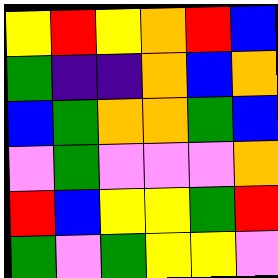[["yellow", "red", "yellow", "orange", "red", "blue"], ["green", "indigo", "indigo", "orange", "blue", "orange"], ["blue", "green", "orange", "orange", "green", "blue"], ["violet", "green", "violet", "violet", "violet", "orange"], ["red", "blue", "yellow", "yellow", "green", "red"], ["green", "violet", "green", "yellow", "yellow", "violet"]]